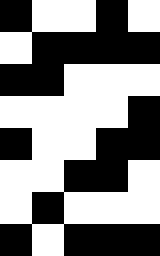[["black", "white", "white", "black", "white"], ["white", "black", "black", "black", "black"], ["black", "black", "white", "white", "white"], ["white", "white", "white", "white", "black"], ["black", "white", "white", "black", "black"], ["white", "white", "black", "black", "white"], ["white", "black", "white", "white", "white"], ["black", "white", "black", "black", "black"]]